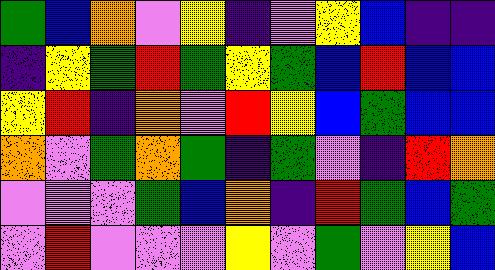[["green", "blue", "orange", "violet", "yellow", "indigo", "violet", "yellow", "blue", "indigo", "indigo"], ["indigo", "yellow", "green", "red", "green", "yellow", "green", "blue", "red", "blue", "blue"], ["yellow", "red", "indigo", "orange", "violet", "red", "yellow", "blue", "green", "blue", "blue"], ["orange", "violet", "green", "orange", "green", "indigo", "green", "violet", "indigo", "red", "orange"], ["violet", "violet", "violet", "green", "blue", "orange", "indigo", "red", "green", "blue", "green"], ["violet", "red", "violet", "violet", "violet", "yellow", "violet", "green", "violet", "yellow", "blue"]]